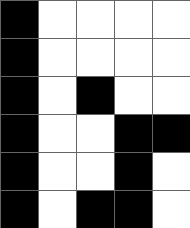[["black", "white", "white", "white", "white"], ["black", "white", "white", "white", "white"], ["black", "white", "black", "white", "white"], ["black", "white", "white", "black", "black"], ["black", "white", "white", "black", "white"], ["black", "white", "black", "black", "white"]]